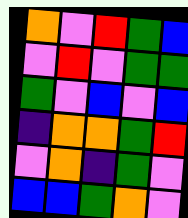[["orange", "violet", "red", "green", "blue"], ["violet", "red", "violet", "green", "green"], ["green", "violet", "blue", "violet", "blue"], ["indigo", "orange", "orange", "green", "red"], ["violet", "orange", "indigo", "green", "violet"], ["blue", "blue", "green", "orange", "violet"]]